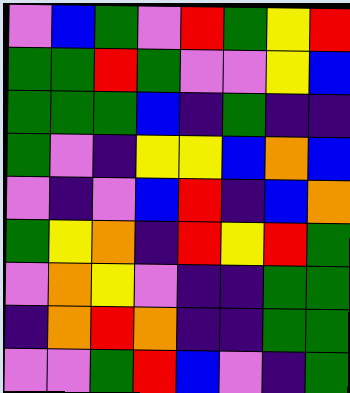[["violet", "blue", "green", "violet", "red", "green", "yellow", "red"], ["green", "green", "red", "green", "violet", "violet", "yellow", "blue"], ["green", "green", "green", "blue", "indigo", "green", "indigo", "indigo"], ["green", "violet", "indigo", "yellow", "yellow", "blue", "orange", "blue"], ["violet", "indigo", "violet", "blue", "red", "indigo", "blue", "orange"], ["green", "yellow", "orange", "indigo", "red", "yellow", "red", "green"], ["violet", "orange", "yellow", "violet", "indigo", "indigo", "green", "green"], ["indigo", "orange", "red", "orange", "indigo", "indigo", "green", "green"], ["violet", "violet", "green", "red", "blue", "violet", "indigo", "green"]]